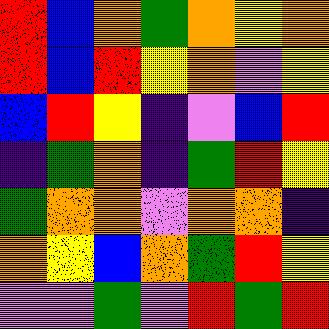[["red", "blue", "orange", "green", "orange", "yellow", "orange"], ["red", "blue", "red", "yellow", "orange", "violet", "yellow"], ["blue", "red", "yellow", "indigo", "violet", "blue", "red"], ["indigo", "green", "orange", "indigo", "green", "red", "yellow"], ["green", "orange", "orange", "violet", "orange", "orange", "indigo"], ["orange", "yellow", "blue", "orange", "green", "red", "yellow"], ["violet", "violet", "green", "violet", "red", "green", "red"]]